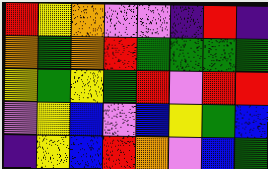[["red", "yellow", "orange", "violet", "violet", "indigo", "red", "indigo"], ["orange", "green", "orange", "red", "green", "green", "green", "green"], ["yellow", "green", "yellow", "green", "red", "violet", "red", "red"], ["violet", "yellow", "blue", "violet", "blue", "yellow", "green", "blue"], ["indigo", "yellow", "blue", "red", "orange", "violet", "blue", "green"]]